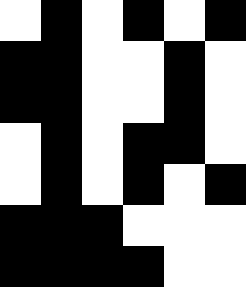[["white", "black", "white", "black", "white", "black"], ["black", "black", "white", "white", "black", "white"], ["black", "black", "white", "white", "black", "white"], ["white", "black", "white", "black", "black", "white"], ["white", "black", "white", "black", "white", "black"], ["black", "black", "black", "white", "white", "white"], ["black", "black", "black", "black", "white", "white"]]